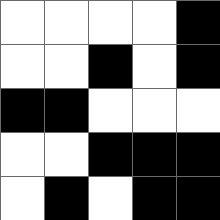[["white", "white", "white", "white", "black"], ["white", "white", "black", "white", "black"], ["black", "black", "white", "white", "white"], ["white", "white", "black", "black", "black"], ["white", "black", "white", "black", "black"]]